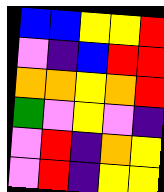[["blue", "blue", "yellow", "yellow", "red"], ["violet", "indigo", "blue", "red", "red"], ["orange", "orange", "yellow", "orange", "red"], ["green", "violet", "yellow", "violet", "indigo"], ["violet", "red", "indigo", "orange", "yellow"], ["violet", "red", "indigo", "yellow", "yellow"]]